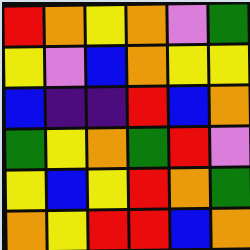[["red", "orange", "yellow", "orange", "violet", "green"], ["yellow", "violet", "blue", "orange", "yellow", "yellow"], ["blue", "indigo", "indigo", "red", "blue", "orange"], ["green", "yellow", "orange", "green", "red", "violet"], ["yellow", "blue", "yellow", "red", "orange", "green"], ["orange", "yellow", "red", "red", "blue", "orange"]]